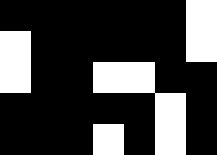[["black", "black", "black", "black", "black", "black", "white"], ["white", "black", "black", "black", "black", "black", "white"], ["white", "black", "black", "white", "white", "black", "black"], ["black", "black", "black", "black", "black", "white", "black"], ["black", "black", "black", "white", "black", "white", "black"]]